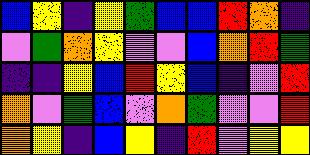[["blue", "yellow", "indigo", "yellow", "green", "blue", "blue", "red", "orange", "indigo"], ["violet", "green", "orange", "yellow", "violet", "violet", "blue", "orange", "red", "green"], ["indigo", "indigo", "yellow", "blue", "red", "yellow", "blue", "indigo", "violet", "red"], ["orange", "violet", "green", "blue", "violet", "orange", "green", "violet", "violet", "red"], ["orange", "yellow", "indigo", "blue", "yellow", "indigo", "red", "violet", "yellow", "yellow"]]